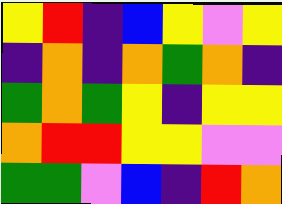[["yellow", "red", "indigo", "blue", "yellow", "violet", "yellow"], ["indigo", "orange", "indigo", "orange", "green", "orange", "indigo"], ["green", "orange", "green", "yellow", "indigo", "yellow", "yellow"], ["orange", "red", "red", "yellow", "yellow", "violet", "violet"], ["green", "green", "violet", "blue", "indigo", "red", "orange"]]